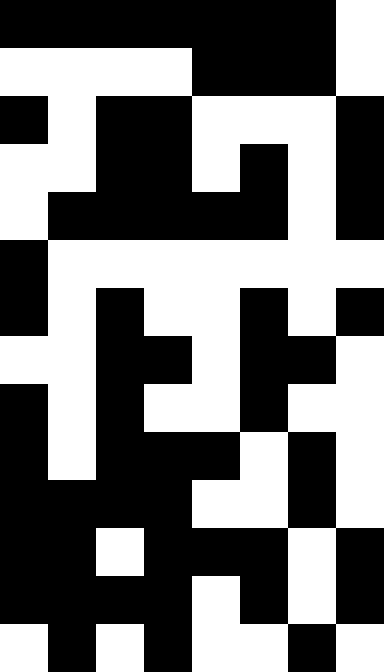[["black", "black", "black", "black", "black", "black", "black", "white"], ["white", "white", "white", "white", "black", "black", "black", "white"], ["black", "white", "black", "black", "white", "white", "white", "black"], ["white", "white", "black", "black", "white", "black", "white", "black"], ["white", "black", "black", "black", "black", "black", "white", "black"], ["black", "white", "white", "white", "white", "white", "white", "white"], ["black", "white", "black", "white", "white", "black", "white", "black"], ["white", "white", "black", "black", "white", "black", "black", "white"], ["black", "white", "black", "white", "white", "black", "white", "white"], ["black", "white", "black", "black", "black", "white", "black", "white"], ["black", "black", "black", "black", "white", "white", "black", "white"], ["black", "black", "white", "black", "black", "black", "white", "black"], ["black", "black", "black", "black", "white", "black", "white", "black"], ["white", "black", "white", "black", "white", "white", "black", "white"]]